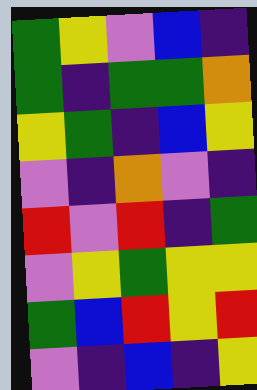[["green", "yellow", "violet", "blue", "indigo"], ["green", "indigo", "green", "green", "orange"], ["yellow", "green", "indigo", "blue", "yellow"], ["violet", "indigo", "orange", "violet", "indigo"], ["red", "violet", "red", "indigo", "green"], ["violet", "yellow", "green", "yellow", "yellow"], ["green", "blue", "red", "yellow", "red"], ["violet", "indigo", "blue", "indigo", "yellow"]]